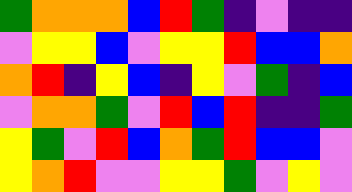[["green", "orange", "orange", "orange", "blue", "red", "green", "indigo", "violet", "indigo", "indigo"], ["violet", "yellow", "yellow", "blue", "violet", "yellow", "yellow", "red", "blue", "blue", "orange"], ["orange", "red", "indigo", "yellow", "blue", "indigo", "yellow", "violet", "green", "indigo", "blue"], ["violet", "orange", "orange", "green", "violet", "red", "blue", "red", "indigo", "indigo", "green"], ["yellow", "green", "violet", "red", "blue", "orange", "green", "red", "blue", "blue", "violet"], ["yellow", "orange", "red", "violet", "violet", "yellow", "yellow", "green", "violet", "yellow", "violet"]]